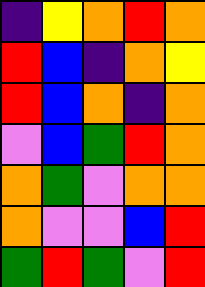[["indigo", "yellow", "orange", "red", "orange"], ["red", "blue", "indigo", "orange", "yellow"], ["red", "blue", "orange", "indigo", "orange"], ["violet", "blue", "green", "red", "orange"], ["orange", "green", "violet", "orange", "orange"], ["orange", "violet", "violet", "blue", "red"], ["green", "red", "green", "violet", "red"]]